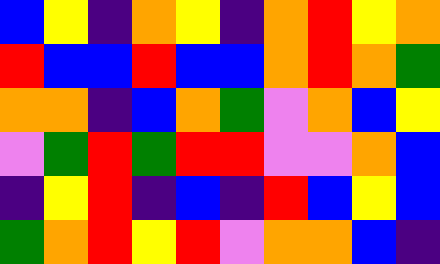[["blue", "yellow", "indigo", "orange", "yellow", "indigo", "orange", "red", "yellow", "orange"], ["red", "blue", "blue", "red", "blue", "blue", "orange", "red", "orange", "green"], ["orange", "orange", "indigo", "blue", "orange", "green", "violet", "orange", "blue", "yellow"], ["violet", "green", "red", "green", "red", "red", "violet", "violet", "orange", "blue"], ["indigo", "yellow", "red", "indigo", "blue", "indigo", "red", "blue", "yellow", "blue"], ["green", "orange", "red", "yellow", "red", "violet", "orange", "orange", "blue", "indigo"]]